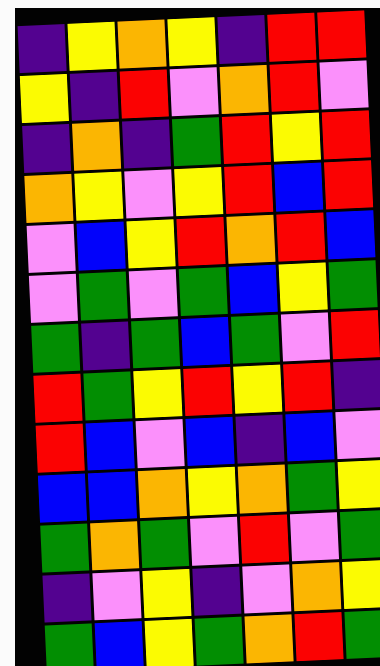[["indigo", "yellow", "orange", "yellow", "indigo", "red", "red"], ["yellow", "indigo", "red", "violet", "orange", "red", "violet"], ["indigo", "orange", "indigo", "green", "red", "yellow", "red"], ["orange", "yellow", "violet", "yellow", "red", "blue", "red"], ["violet", "blue", "yellow", "red", "orange", "red", "blue"], ["violet", "green", "violet", "green", "blue", "yellow", "green"], ["green", "indigo", "green", "blue", "green", "violet", "red"], ["red", "green", "yellow", "red", "yellow", "red", "indigo"], ["red", "blue", "violet", "blue", "indigo", "blue", "violet"], ["blue", "blue", "orange", "yellow", "orange", "green", "yellow"], ["green", "orange", "green", "violet", "red", "violet", "green"], ["indigo", "violet", "yellow", "indigo", "violet", "orange", "yellow"], ["green", "blue", "yellow", "green", "orange", "red", "green"]]